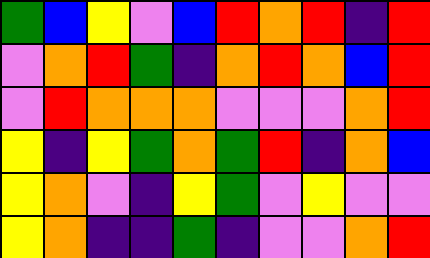[["green", "blue", "yellow", "violet", "blue", "red", "orange", "red", "indigo", "red"], ["violet", "orange", "red", "green", "indigo", "orange", "red", "orange", "blue", "red"], ["violet", "red", "orange", "orange", "orange", "violet", "violet", "violet", "orange", "red"], ["yellow", "indigo", "yellow", "green", "orange", "green", "red", "indigo", "orange", "blue"], ["yellow", "orange", "violet", "indigo", "yellow", "green", "violet", "yellow", "violet", "violet"], ["yellow", "orange", "indigo", "indigo", "green", "indigo", "violet", "violet", "orange", "red"]]